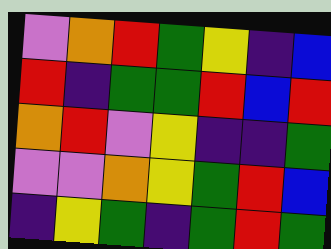[["violet", "orange", "red", "green", "yellow", "indigo", "blue"], ["red", "indigo", "green", "green", "red", "blue", "red"], ["orange", "red", "violet", "yellow", "indigo", "indigo", "green"], ["violet", "violet", "orange", "yellow", "green", "red", "blue"], ["indigo", "yellow", "green", "indigo", "green", "red", "green"]]